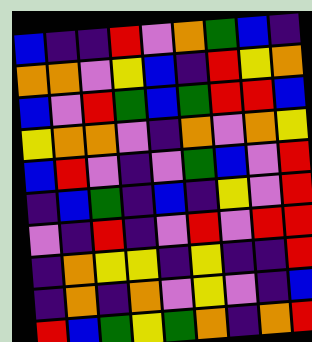[["blue", "indigo", "indigo", "red", "violet", "orange", "green", "blue", "indigo"], ["orange", "orange", "violet", "yellow", "blue", "indigo", "red", "yellow", "orange"], ["blue", "violet", "red", "green", "blue", "green", "red", "red", "blue"], ["yellow", "orange", "orange", "violet", "indigo", "orange", "violet", "orange", "yellow"], ["blue", "red", "violet", "indigo", "violet", "green", "blue", "violet", "red"], ["indigo", "blue", "green", "indigo", "blue", "indigo", "yellow", "violet", "red"], ["violet", "indigo", "red", "indigo", "violet", "red", "violet", "red", "red"], ["indigo", "orange", "yellow", "yellow", "indigo", "yellow", "indigo", "indigo", "red"], ["indigo", "orange", "indigo", "orange", "violet", "yellow", "violet", "indigo", "blue"], ["red", "blue", "green", "yellow", "green", "orange", "indigo", "orange", "red"]]